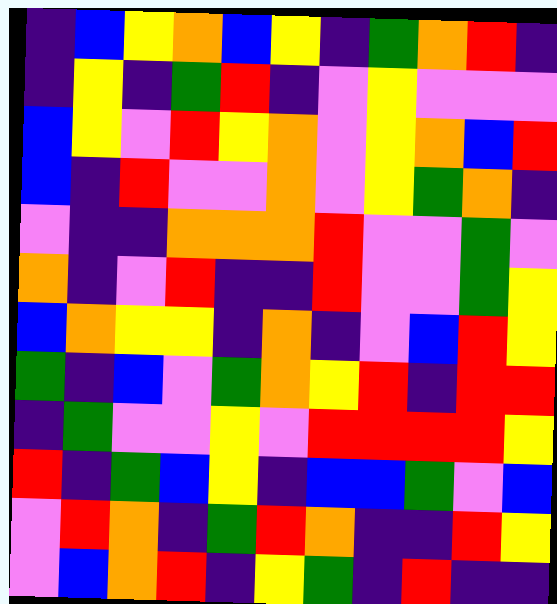[["indigo", "blue", "yellow", "orange", "blue", "yellow", "indigo", "green", "orange", "red", "indigo"], ["indigo", "yellow", "indigo", "green", "red", "indigo", "violet", "yellow", "violet", "violet", "violet"], ["blue", "yellow", "violet", "red", "yellow", "orange", "violet", "yellow", "orange", "blue", "red"], ["blue", "indigo", "red", "violet", "violet", "orange", "violet", "yellow", "green", "orange", "indigo"], ["violet", "indigo", "indigo", "orange", "orange", "orange", "red", "violet", "violet", "green", "violet"], ["orange", "indigo", "violet", "red", "indigo", "indigo", "red", "violet", "violet", "green", "yellow"], ["blue", "orange", "yellow", "yellow", "indigo", "orange", "indigo", "violet", "blue", "red", "yellow"], ["green", "indigo", "blue", "violet", "green", "orange", "yellow", "red", "indigo", "red", "red"], ["indigo", "green", "violet", "violet", "yellow", "violet", "red", "red", "red", "red", "yellow"], ["red", "indigo", "green", "blue", "yellow", "indigo", "blue", "blue", "green", "violet", "blue"], ["violet", "red", "orange", "indigo", "green", "red", "orange", "indigo", "indigo", "red", "yellow"], ["violet", "blue", "orange", "red", "indigo", "yellow", "green", "indigo", "red", "indigo", "indigo"]]